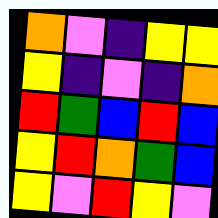[["orange", "violet", "indigo", "yellow", "yellow"], ["yellow", "indigo", "violet", "indigo", "orange"], ["red", "green", "blue", "red", "blue"], ["yellow", "red", "orange", "green", "blue"], ["yellow", "violet", "red", "yellow", "violet"]]